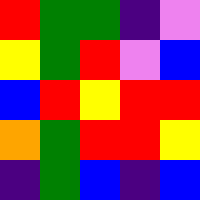[["red", "green", "green", "indigo", "violet"], ["yellow", "green", "red", "violet", "blue"], ["blue", "red", "yellow", "red", "red"], ["orange", "green", "red", "red", "yellow"], ["indigo", "green", "blue", "indigo", "blue"]]